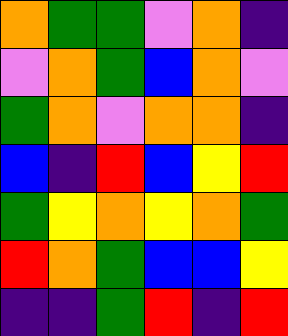[["orange", "green", "green", "violet", "orange", "indigo"], ["violet", "orange", "green", "blue", "orange", "violet"], ["green", "orange", "violet", "orange", "orange", "indigo"], ["blue", "indigo", "red", "blue", "yellow", "red"], ["green", "yellow", "orange", "yellow", "orange", "green"], ["red", "orange", "green", "blue", "blue", "yellow"], ["indigo", "indigo", "green", "red", "indigo", "red"]]